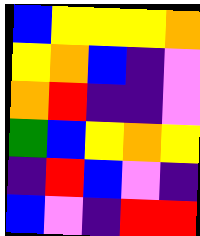[["blue", "yellow", "yellow", "yellow", "orange"], ["yellow", "orange", "blue", "indigo", "violet"], ["orange", "red", "indigo", "indigo", "violet"], ["green", "blue", "yellow", "orange", "yellow"], ["indigo", "red", "blue", "violet", "indigo"], ["blue", "violet", "indigo", "red", "red"]]